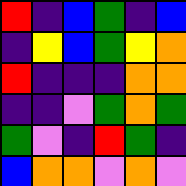[["red", "indigo", "blue", "green", "indigo", "blue"], ["indigo", "yellow", "blue", "green", "yellow", "orange"], ["red", "indigo", "indigo", "indigo", "orange", "orange"], ["indigo", "indigo", "violet", "green", "orange", "green"], ["green", "violet", "indigo", "red", "green", "indigo"], ["blue", "orange", "orange", "violet", "orange", "violet"]]